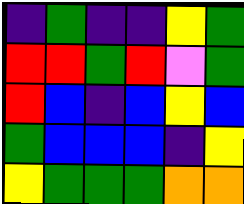[["indigo", "green", "indigo", "indigo", "yellow", "green"], ["red", "red", "green", "red", "violet", "green"], ["red", "blue", "indigo", "blue", "yellow", "blue"], ["green", "blue", "blue", "blue", "indigo", "yellow"], ["yellow", "green", "green", "green", "orange", "orange"]]